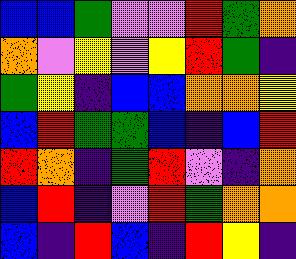[["blue", "blue", "green", "violet", "violet", "red", "green", "orange"], ["orange", "violet", "yellow", "violet", "yellow", "red", "green", "indigo"], ["green", "yellow", "indigo", "blue", "blue", "orange", "orange", "yellow"], ["blue", "red", "green", "green", "blue", "indigo", "blue", "red"], ["red", "orange", "indigo", "green", "red", "violet", "indigo", "orange"], ["blue", "red", "indigo", "violet", "red", "green", "orange", "orange"], ["blue", "indigo", "red", "blue", "indigo", "red", "yellow", "indigo"]]